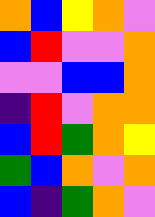[["orange", "blue", "yellow", "orange", "violet"], ["blue", "red", "violet", "violet", "orange"], ["violet", "violet", "blue", "blue", "orange"], ["indigo", "red", "violet", "orange", "orange"], ["blue", "red", "green", "orange", "yellow"], ["green", "blue", "orange", "violet", "orange"], ["blue", "indigo", "green", "orange", "violet"]]